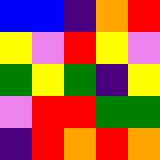[["blue", "blue", "indigo", "orange", "red"], ["yellow", "violet", "red", "yellow", "violet"], ["green", "yellow", "green", "indigo", "yellow"], ["violet", "red", "red", "green", "green"], ["indigo", "red", "orange", "red", "orange"]]